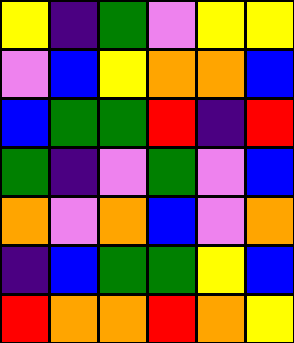[["yellow", "indigo", "green", "violet", "yellow", "yellow"], ["violet", "blue", "yellow", "orange", "orange", "blue"], ["blue", "green", "green", "red", "indigo", "red"], ["green", "indigo", "violet", "green", "violet", "blue"], ["orange", "violet", "orange", "blue", "violet", "orange"], ["indigo", "blue", "green", "green", "yellow", "blue"], ["red", "orange", "orange", "red", "orange", "yellow"]]